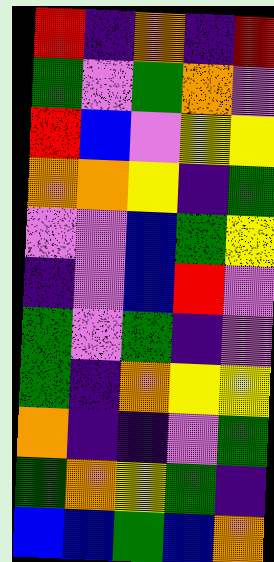[["red", "indigo", "orange", "indigo", "red"], ["green", "violet", "green", "orange", "violet"], ["red", "blue", "violet", "yellow", "yellow"], ["orange", "orange", "yellow", "indigo", "green"], ["violet", "violet", "blue", "green", "yellow"], ["indigo", "violet", "blue", "red", "violet"], ["green", "violet", "green", "indigo", "violet"], ["green", "indigo", "orange", "yellow", "yellow"], ["orange", "indigo", "indigo", "violet", "green"], ["green", "orange", "yellow", "green", "indigo"], ["blue", "blue", "green", "blue", "orange"]]